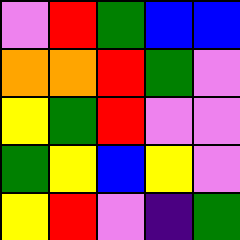[["violet", "red", "green", "blue", "blue"], ["orange", "orange", "red", "green", "violet"], ["yellow", "green", "red", "violet", "violet"], ["green", "yellow", "blue", "yellow", "violet"], ["yellow", "red", "violet", "indigo", "green"]]